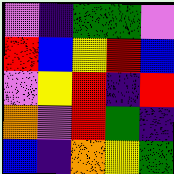[["violet", "indigo", "green", "green", "violet"], ["red", "blue", "yellow", "red", "blue"], ["violet", "yellow", "red", "indigo", "red"], ["orange", "violet", "red", "green", "indigo"], ["blue", "indigo", "orange", "yellow", "green"]]